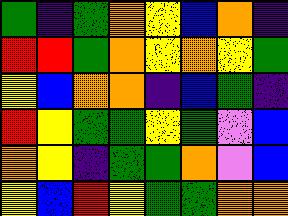[["green", "indigo", "green", "orange", "yellow", "blue", "orange", "indigo"], ["red", "red", "green", "orange", "yellow", "orange", "yellow", "green"], ["yellow", "blue", "orange", "orange", "indigo", "blue", "green", "indigo"], ["red", "yellow", "green", "green", "yellow", "green", "violet", "blue"], ["orange", "yellow", "indigo", "green", "green", "orange", "violet", "blue"], ["yellow", "blue", "red", "yellow", "green", "green", "orange", "orange"]]